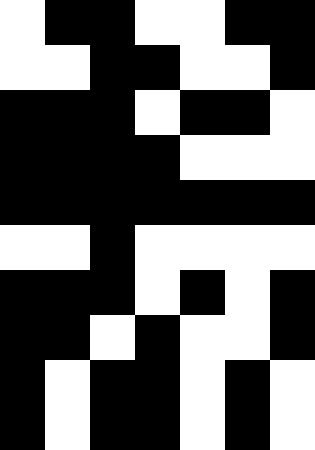[["white", "black", "black", "white", "white", "black", "black"], ["white", "white", "black", "black", "white", "white", "black"], ["black", "black", "black", "white", "black", "black", "white"], ["black", "black", "black", "black", "white", "white", "white"], ["black", "black", "black", "black", "black", "black", "black"], ["white", "white", "black", "white", "white", "white", "white"], ["black", "black", "black", "white", "black", "white", "black"], ["black", "black", "white", "black", "white", "white", "black"], ["black", "white", "black", "black", "white", "black", "white"], ["black", "white", "black", "black", "white", "black", "white"]]